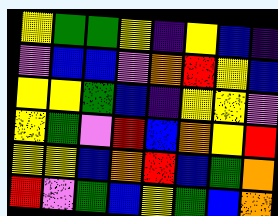[["yellow", "green", "green", "yellow", "indigo", "yellow", "blue", "indigo"], ["violet", "blue", "blue", "violet", "orange", "red", "yellow", "blue"], ["yellow", "yellow", "green", "blue", "indigo", "yellow", "yellow", "violet"], ["yellow", "green", "violet", "red", "blue", "orange", "yellow", "red"], ["yellow", "yellow", "blue", "orange", "red", "blue", "green", "orange"], ["red", "violet", "green", "blue", "yellow", "green", "blue", "orange"]]